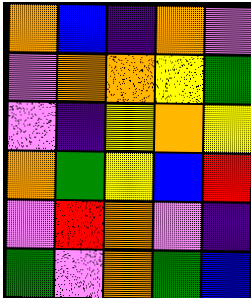[["orange", "blue", "indigo", "orange", "violet"], ["violet", "orange", "orange", "yellow", "green"], ["violet", "indigo", "yellow", "orange", "yellow"], ["orange", "green", "yellow", "blue", "red"], ["violet", "red", "orange", "violet", "indigo"], ["green", "violet", "orange", "green", "blue"]]